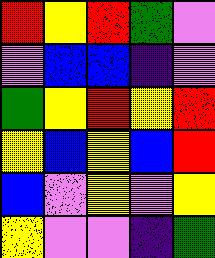[["red", "yellow", "red", "green", "violet"], ["violet", "blue", "blue", "indigo", "violet"], ["green", "yellow", "red", "yellow", "red"], ["yellow", "blue", "yellow", "blue", "red"], ["blue", "violet", "yellow", "violet", "yellow"], ["yellow", "violet", "violet", "indigo", "green"]]